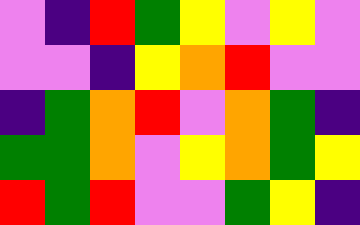[["violet", "indigo", "red", "green", "yellow", "violet", "yellow", "violet"], ["violet", "violet", "indigo", "yellow", "orange", "red", "violet", "violet"], ["indigo", "green", "orange", "red", "violet", "orange", "green", "indigo"], ["green", "green", "orange", "violet", "yellow", "orange", "green", "yellow"], ["red", "green", "red", "violet", "violet", "green", "yellow", "indigo"]]